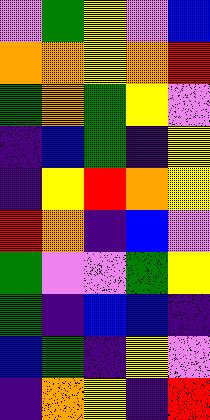[["violet", "green", "yellow", "violet", "blue"], ["orange", "orange", "yellow", "orange", "red"], ["green", "orange", "green", "yellow", "violet"], ["indigo", "blue", "green", "indigo", "yellow"], ["indigo", "yellow", "red", "orange", "yellow"], ["red", "orange", "indigo", "blue", "violet"], ["green", "violet", "violet", "green", "yellow"], ["green", "indigo", "blue", "blue", "indigo"], ["blue", "green", "indigo", "yellow", "violet"], ["indigo", "orange", "yellow", "indigo", "red"]]